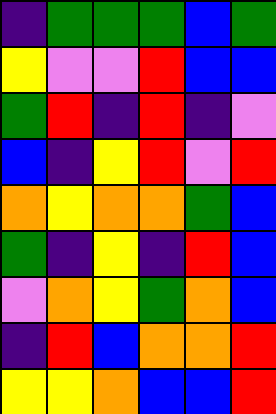[["indigo", "green", "green", "green", "blue", "green"], ["yellow", "violet", "violet", "red", "blue", "blue"], ["green", "red", "indigo", "red", "indigo", "violet"], ["blue", "indigo", "yellow", "red", "violet", "red"], ["orange", "yellow", "orange", "orange", "green", "blue"], ["green", "indigo", "yellow", "indigo", "red", "blue"], ["violet", "orange", "yellow", "green", "orange", "blue"], ["indigo", "red", "blue", "orange", "orange", "red"], ["yellow", "yellow", "orange", "blue", "blue", "red"]]